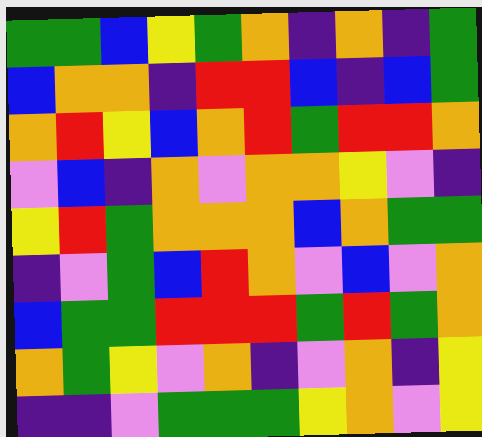[["green", "green", "blue", "yellow", "green", "orange", "indigo", "orange", "indigo", "green"], ["blue", "orange", "orange", "indigo", "red", "red", "blue", "indigo", "blue", "green"], ["orange", "red", "yellow", "blue", "orange", "red", "green", "red", "red", "orange"], ["violet", "blue", "indigo", "orange", "violet", "orange", "orange", "yellow", "violet", "indigo"], ["yellow", "red", "green", "orange", "orange", "orange", "blue", "orange", "green", "green"], ["indigo", "violet", "green", "blue", "red", "orange", "violet", "blue", "violet", "orange"], ["blue", "green", "green", "red", "red", "red", "green", "red", "green", "orange"], ["orange", "green", "yellow", "violet", "orange", "indigo", "violet", "orange", "indigo", "yellow"], ["indigo", "indigo", "violet", "green", "green", "green", "yellow", "orange", "violet", "yellow"]]